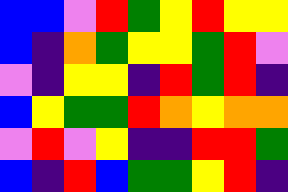[["blue", "blue", "violet", "red", "green", "yellow", "red", "yellow", "yellow"], ["blue", "indigo", "orange", "green", "yellow", "yellow", "green", "red", "violet"], ["violet", "indigo", "yellow", "yellow", "indigo", "red", "green", "red", "indigo"], ["blue", "yellow", "green", "green", "red", "orange", "yellow", "orange", "orange"], ["violet", "red", "violet", "yellow", "indigo", "indigo", "red", "red", "green"], ["blue", "indigo", "red", "blue", "green", "green", "yellow", "red", "indigo"]]